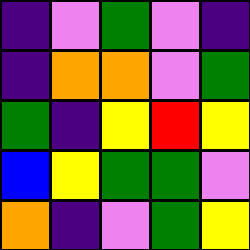[["indigo", "violet", "green", "violet", "indigo"], ["indigo", "orange", "orange", "violet", "green"], ["green", "indigo", "yellow", "red", "yellow"], ["blue", "yellow", "green", "green", "violet"], ["orange", "indigo", "violet", "green", "yellow"]]